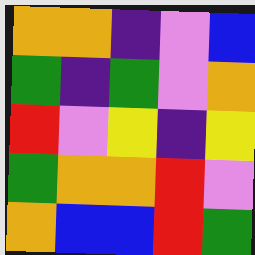[["orange", "orange", "indigo", "violet", "blue"], ["green", "indigo", "green", "violet", "orange"], ["red", "violet", "yellow", "indigo", "yellow"], ["green", "orange", "orange", "red", "violet"], ["orange", "blue", "blue", "red", "green"]]